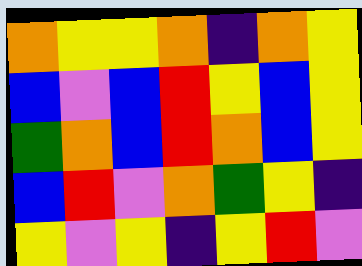[["orange", "yellow", "yellow", "orange", "indigo", "orange", "yellow"], ["blue", "violet", "blue", "red", "yellow", "blue", "yellow"], ["green", "orange", "blue", "red", "orange", "blue", "yellow"], ["blue", "red", "violet", "orange", "green", "yellow", "indigo"], ["yellow", "violet", "yellow", "indigo", "yellow", "red", "violet"]]